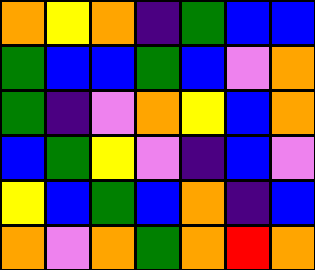[["orange", "yellow", "orange", "indigo", "green", "blue", "blue"], ["green", "blue", "blue", "green", "blue", "violet", "orange"], ["green", "indigo", "violet", "orange", "yellow", "blue", "orange"], ["blue", "green", "yellow", "violet", "indigo", "blue", "violet"], ["yellow", "blue", "green", "blue", "orange", "indigo", "blue"], ["orange", "violet", "orange", "green", "orange", "red", "orange"]]